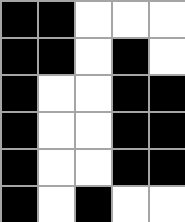[["black", "black", "white", "white", "white"], ["black", "black", "white", "black", "white"], ["black", "white", "white", "black", "black"], ["black", "white", "white", "black", "black"], ["black", "white", "white", "black", "black"], ["black", "white", "black", "white", "white"]]